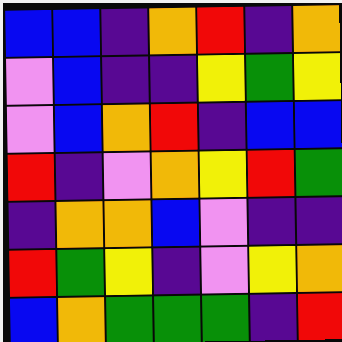[["blue", "blue", "indigo", "orange", "red", "indigo", "orange"], ["violet", "blue", "indigo", "indigo", "yellow", "green", "yellow"], ["violet", "blue", "orange", "red", "indigo", "blue", "blue"], ["red", "indigo", "violet", "orange", "yellow", "red", "green"], ["indigo", "orange", "orange", "blue", "violet", "indigo", "indigo"], ["red", "green", "yellow", "indigo", "violet", "yellow", "orange"], ["blue", "orange", "green", "green", "green", "indigo", "red"]]